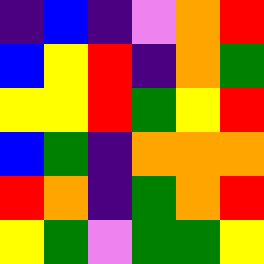[["indigo", "blue", "indigo", "violet", "orange", "red"], ["blue", "yellow", "red", "indigo", "orange", "green"], ["yellow", "yellow", "red", "green", "yellow", "red"], ["blue", "green", "indigo", "orange", "orange", "orange"], ["red", "orange", "indigo", "green", "orange", "red"], ["yellow", "green", "violet", "green", "green", "yellow"]]